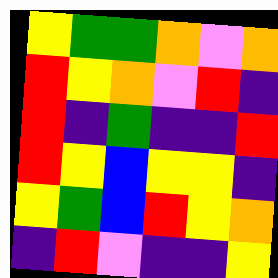[["yellow", "green", "green", "orange", "violet", "orange"], ["red", "yellow", "orange", "violet", "red", "indigo"], ["red", "indigo", "green", "indigo", "indigo", "red"], ["red", "yellow", "blue", "yellow", "yellow", "indigo"], ["yellow", "green", "blue", "red", "yellow", "orange"], ["indigo", "red", "violet", "indigo", "indigo", "yellow"]]